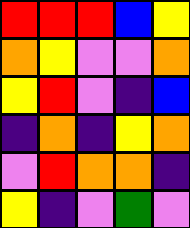[["red", "red", "red", "blue", "yellow"], ["orange", "yellow", "violet", "violet", "orange"], ["yellow", "red", "violet", "indigo", "blue"], ["indigo", "orange", "indigo", "yellow", "orange"], ["violet", "red", "orange", "orange", "indigo"], ["yellow", "indigo", "violet", "green", "violet"]]